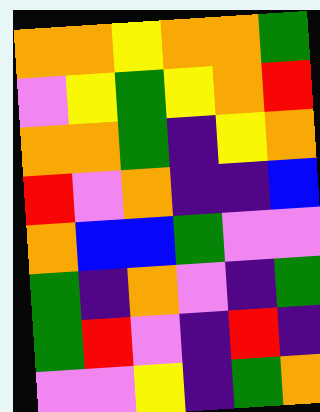[["orange", "orange", "yellow", "orange", "orange", "green"], ["violet", "yellow", "green", "yellow", "orange", "red"], ["orange", "orange", "green", "indigo", "yellow", "orange"], ["red", "violet", "orange", "indigo", "indigo", "blue"], ["orange", "blue", "blue", "green", "violet", "violet"], ["green", "indigo", "orange", "violet", "indigo", "green"], ["green", "red", "violet", "indigo", "red", "indigo"], ["violet", "violet", "yellow", "indigo", "green", "orange"]]